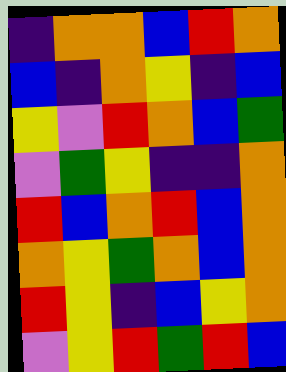[["indigo", "orange", "orange", "blue", "red", "orange"], ["blue", "indigo", "orange", "yellow", "indigo", "blue"], ["yellow", "violet", "red", "orange", "blue", "green"], ["violet", "green", "yellow", "indigo", "indigo", "orange"], ["red", "blue", "orange", "red", "blue", "orange"], ["orange", "yellow", "green", "orange", "blue", "orange"], ["red", "yellow", "indigo", "blue", "yellow", "orange"], ["violet", "yellow", "red", "green", "red", "blue"]]